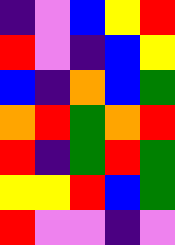[["indigo", "violet", "blue", "yellow", "red"], ["red", "violet", "indigo", "blue", "yellow"], ["blue", "indigo", "orange", "blue", "green"], ["orange", "red", "green", "orange", "red"], ["red", "indigo", "green", "red", "green"], ["yellow", "yellow", "red", "blue", "green"], ["red", "violet", "violet", "indigo", "violet"]]